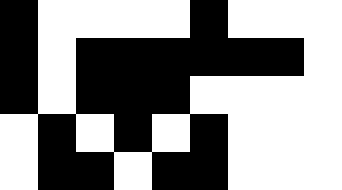[["black", "white", "white", "white", "white", "black", "white", "white", "white"], ["black", "white", "black", "black", "black", "black", "black", "black", "white"], ["black", "white", "black", "black", "black", "white", "white", "white", "white"], ["white", "black", "white", "black", "white", "black", "white", "white", "white"], ["white", "black", "black", "white", "black", "black", "white", "white", "white"]]